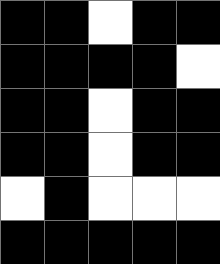[["black", "black", "white", "black", "black"], ["black", "black", "black", "black", "white"], ["black", "black", "white", "black", "black"], ["black", "black", "white", "black", "black"], ["white", "black", "white", "white", "white"], ["black", "black", "black", "black", "black"]]